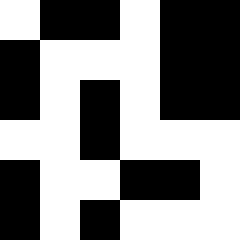[["white", "black", "black", "white", "black", "black"], ["black", "white", "white", "white", "black", "black"], ["black", "white", "black", "white", "black", "black"], ["white", "white", "black", "white", "white", "white"], ["black", "white", "white", "black", "black", "white"], ["black", "white", "black", "white", "white", "white"]]